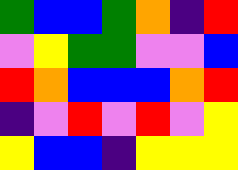[["green", "blue", "blue", "green", "orange", "indigo", "red"], ["violet", "yellow", "green", "green", "violet", "violet", "blue"], ["red", "orange", "blue", "blue", "blue", "orange", "red"], ["indigo", "violet", "red", "violet", "red", "violet", "yellow"], ["yellow", "blue", "blue", "indigo", "yellow", "yellow", "yellow"]]